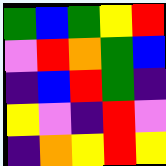[["green", "blue", "green", "yellow", "red"], ["violet", "red", "orange", "green", "blue"], ["indigo", "blue", "red", "green", "indigo"], ["yellow", "violet", "indigo", "red", "violet"], ["indigo", "orange", "yellow", "red", "yellow"]]